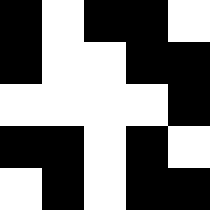[["black", "white", "black", "black", "white"], ["black", "white", "white", "black", "black"], ["white", "white", "white", "white", "black"], ["black", "black", "white", "black", "white"], ["white", "black", "white", "black", "black"]]